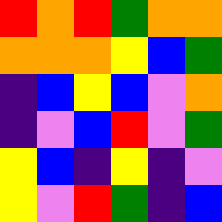[["red", "orange", "red", "green", "orange", "orange"], ["orange", "orange", "orange", "yellow", "blue", "green"], ["indigo", "blue", "yellow", "blue", "violet", "orange"], ["indigo", "violet", "blue", "red", "violet", "green"], ["yellow", "blue", "indigo", "yellow", "indigo", "violet"], ["yellow", "violet", "red", "green", "indigo", "blue"]]